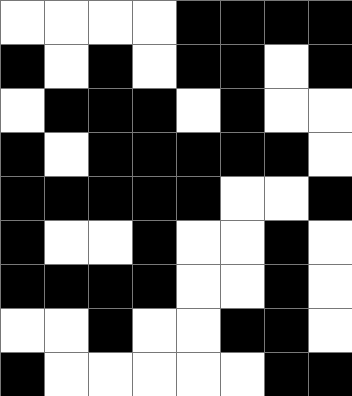[["white", "white", "white", "white", "black", "black", "black", "black"], ["black", "white", "black", "white", "black", "black", "white", "black"], ["white", "black", "black", "black", "white", "black", "white", "white"], ["black", "white", "black", "black", "black", "black", "black", "white"], ["black", "black", "black", "black", "black", "white", "white", "black"], ["black", "white", "white", "black", "white", "white", "black", "white"], ["black", "black", "black", "black", "white", "white", "black", "white"], ["white", "white", "black", "white", "white", "black", "black", "white"], ["black", "white", "white", "white", "white", "white", "black", "black"]]